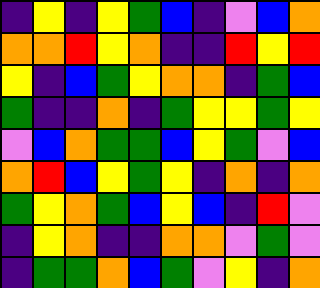[["indigo", "yellow", "indigo", "yellow", "green", "blue", "indigo", "violet", "blue", "orange"], ["orange", "orange", "red", "yellow", "orange", "indigo", "indigo", "red", "yellow", "red"], ["yellow", "indigo", "blue", "green", "yellow", "orange", "orange", "indigo", "green", "blue"], ["green", "indigo", "indigo", "orange", "indigo", "green", "yellow", "yellow", "green", "yellow"], ["violet", "blue", "orange", "green", "green", "blue", "yellow", "green", "violet", "blue"], ["orange", "red", "blue", "yellow", "green", "yellow", "indigo", "orange", "indigo", "orange"], ["green", "yellow", "orange", "green", "blue", "yellow", "blue", "indigo", "red", "violet"], ["indigo", "yellow", "orange", "indigo", "indigo", "orange", "orange", "violet", "green", "violet"], ["indigo", "green", "green", "orange", "blue", "green", "violet", "yellow", "indigo", "orange"]]